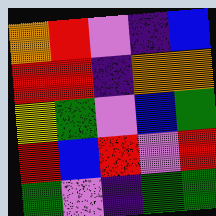[["orange", "red", "violet", "indigo", "blue"], ["red", "red", "indigo", "orange", "orange"], ["yellow", "green", "violet", "blue", "green"], ["red", "blue", "red", "violet", "red"], ["green", "violet", "indigo", "green", "green"]]